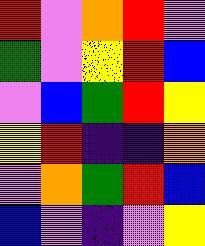[["red", "violet", "orange", "red", "violet"], ["green", "violet", "yellow", "red", "blue"], ["violet", "blue", "green", "red", "yellow"], ["yellow", "red", "indigo", "indigo", "orange"], ["violet", "orange", "green", "red", "blue"], ["blue", "violet", "indigo", "violet", "yellow"]]